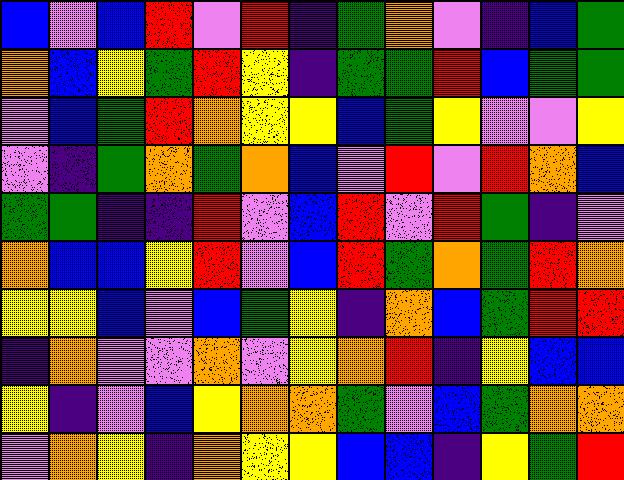[["blue", "violet", "blue", "red", "violet", "red", "indigo", "green", "orange", "violet", "indigo", "blue", "green"], ["orange", "blue", "yellow", "green", "red", "yellow", "indigo", "green", "green", "red", "blue", "green", "green"], ["violet", "blue", "green", "red", "orange", "yellow", "yellow", "blue", "green", "yellow", "violet", "violet", "yellow"], ["violet", "indigo", "green", "orange", "green", "orange", "blue", "violet", "red", "violet", "red", "orange", "blue"], ["green", "green", "indigo", "indigo", "red", "violet", "blue", "red", "violet", "red", "green", "indigo", "violet"], ["orange", "blue", "blue", "yellow", "red", "violet", "blue", "red", "green", "orange", "green", "red", "orange"], ["yellow", "yellow", "blue", "violet", "blue", "green", "yellow", "indigo", "orange", "blue", "green", "red", "red"], ["indigo", "orange", "violet", "violet", "orange", "violet", "yellow", "orange", "red", "indigo", "yellow", "blue", "blue"], ["yellow", "indigo", "violet", "blue", "yellow", "orange", "orange", "green", "violet", "blue", "green", "orange", "orange"], ["violet", "orange", "yellow", "indigo", "orange", "yellow", "yellow", "blue", "blue", "indigo", "yellow", "green", "red"]]